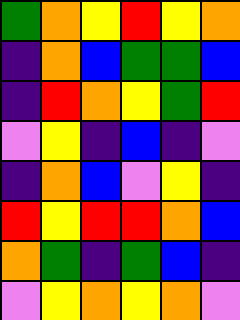[["green", "orange", "yellow", "red", "yellow", "orange"], ["indigo", "orange", "blue", "green", "green", "blue"], ["indigo", "red", "orange", "yellow", "green", "red"], ["violet", "yellow", "indigo", "blue", "indigo", "violet"], ["indigo", "orange", "blue", "violet", "yellow", "indigo"], ["red", "yellow", "red", "red", "orange", "blue"], ["orange", "green", "indigo", "green", "blue", "indigo"], ["violet", "yellow", "orange", "yellow", "orange", "violet"]]